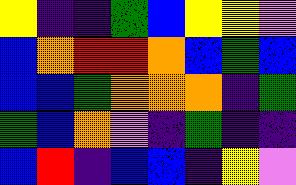[["yellow", "indigo", "indigo", "green", "blue", "yellow", "yellow", "violet"], ["blue", "orange", "red", "red", "orange", "blue", "green", "blue"], ["blue", "blue", "green", "orange", "orange", "orange", "indigo", "green"], ["green", "blue", "orange", "violet", "indigo", "green", "indigo", "indigo"], ["blue", "red", "indigo", "blue", "blue", "indigo", "yellow", "violet"]]